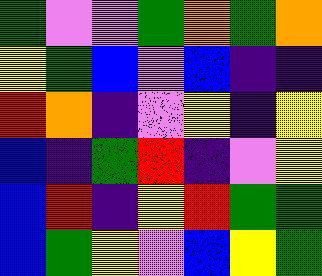[["green", "violet", "violet", "green", "orange", "green", "orange"], ["yellow", "green", "blue", "violet", "blue", "indigo", "indigo"], ["red", "orange", "indigo", "violet", "yellow", "indigo", "yellow"], ["blue", "indigo", "green", "red", "indigo", "violet", "yellow"], ["blue", "red", "indigo", "yellow", "red", "green", "green"], ["blue", "green", "yellow", "violet", "blue", "yellow", "green"]]